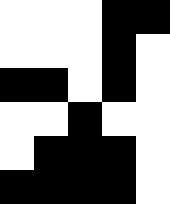[["white", "white", "white", "black", "black"], ["white", "white", "white", "black", "white"], ["black", "black", "white", "black", "white"], ["white", "white", "black", "white", "white"], ["white", "black", "black", "black", "white"], ["black", "black", "black", "black", "white"]]